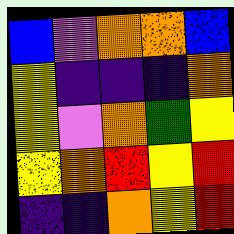[["blue", "violet", "orange", "orange", "blue"], ["yellow", "indigo", "indigo", "indigo", "orange"], ["yellow", "violet", "orange", "green", "yellow"], ["yellow", "orange", "red", "yellow", "red"], ["indigo", "indigo", "orange", "yellow", "red"]]